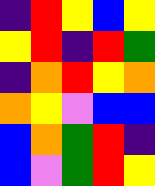[["indigo", "red", "yellow", "blue", "yellow"], ["yellow", "red", "indigo", "red", "green"], ["indigo", "orange", "red", "yellow", "orange"], ["orange", "yellow", "violet", "blue", "blue"], ["blue", "orange", "green", "red", "indigo"], ["blue", "violet", "green", "red", "yellow"]]